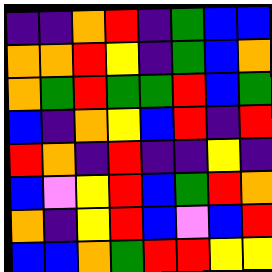[["indigo", "indigo", "orange", "red", "indigo", "green", "blue", "blue"], ["orange", "orange", "red", "yellow", "indigo", "green", "blue", "orange"], ["orange", "green", "red", "green", "green", "red", "blue", "green"], ["blue", "indigo", "orange", "yellow", "blue", "red", "indigo", "red"], ["red", "orange", "indigo", "red", "indigo", "indigo", "yellow", "indigo"], ["blue", "violet", "yellow", "red", "blue", "green", "red", "orange"], ["orange", "indigo", "yellow", "red", "blue", "violet", "blue", "red"], ["blue", "blue", "orange", "green", "red", "red", "yellow", "yellow"]]